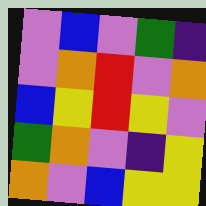[["violet", "blue", "violet", "green", "indigo"], ["violet", "orange", "red", "violet", "orange"], ["blue", "yellow", "red", "yellow", "violet"], ["green", "orange", "violet", "indigo", "yellow"], ["orange", "violet", "blue", "yellow", "yellow"]]